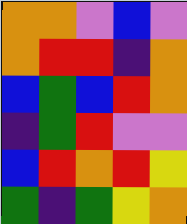[["orange", "orange", "violet", "blue", "violet"], ["orange", "red", "red", "indigo", "orange"], ["blue", "green", "blue", "red", "orange"], ["indigo", "green", "red", "violet", "violet"], ["blue", "red", "orange", "red", "yellow"], ["green", "indigo", "green", "yellow", "orange"]]